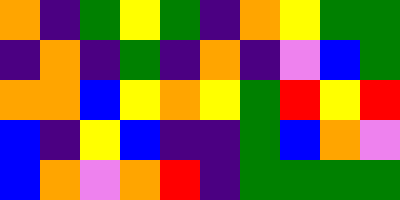[["orange", "indigo", "green", "yellow", "green", "indigo", "orange", "yellow", "green", "green"], ["indigo", "orange", "indigo", "green", "indigo", "orange", "indigo", "violet", "blue", "green"], ["orange", "orange", "blue", "yellow", "orange", "yellow", "green", "red", "yellow", "red"], ["blue", "indigo", "yellow", "blue", "indigo", "indigo", "green", "blue", "orange", "violet"], ["blue", "orange", "violet", "orange", "red", "indigo", "green", "green", "green", "green"]]